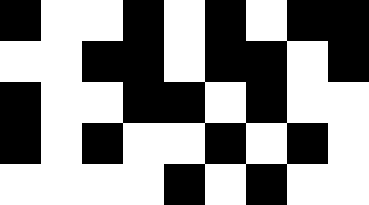[["black", "white", "white", "black", "white", "black", "white", "black", "black"], ["white", "white", "black", "black", "white", "black", "black", "white", "black"], ["black", "white", "white", "black", "black", "white", "black", "white", "white"], ["black", "white", "black", "white", "white", "black", "white", "black", "white"], ["white", "white", "white", "white", "black", "white", "black", "white", "white"]]